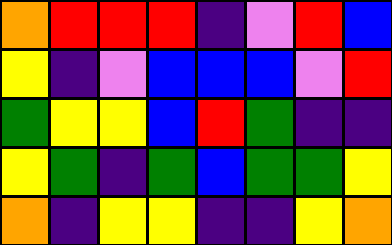[["orange", "red", "red", "red", "indigo", "violet", "red", "blue"], ["yellow", "indigo", "violet", "blue", "blue", "blue", "violet", "red"], ["green", "yellow", "yellow", "blue", "red", "green", "indigo", "indigo"], ["yellow", "green", "indigo", "green", "blue", "green", "green", "yellow"], ["orange", "indigo", "yellow", "yellow", "indigo", "indigo", "yellow", "orange"]]